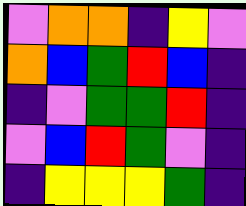[["violet", "orange", "orange", "indigo", "yellow", "violet"], ["orange", "blue", "green", "red", "blue", "indigo"], ["indigo", "violet", "green", "green", "red", "indigo"], ["violet", "blue", "red", "green", "violet", "indigo"], ["indigo", "yellow", "yellow", "yellow", "green", "indigo"]]